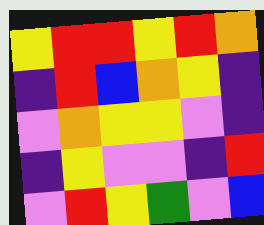[["yellow", "red", "red", "yellow", "red", "orange"], ["indigo", "red", "blue", "orange", "yellow", "indigo"], ["violet", "orange", "yellow", "yellow", "violet", "indigo"], ["indigo", "yellow", "violet", "violet", "indigo", "red"], ["violet", "red", "yellow", "green", "violet", "blue"]]